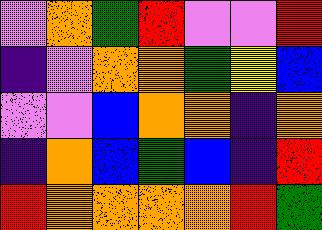[["violet", "orange", "green", "red", "violet", "violet", "red"], ["indigo", "violet", "orange", "orange", "green", "yellow", "blue"], ["violet", "violet", "blue", "orange", "orange", "indigo", "orange"], ["indigo", "orange", "blue", "green", "blue", "indigo", "red"], ["red", "orange", "orange", "orange", "orange", "red", "green"]]